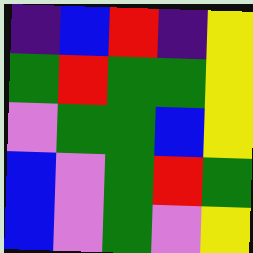[["indigo", "blue", "red", "indigo", "yellow"], ["green", "red", "green", "green", "yellow"], ["violet", "green", "green", "blue", "yellow"], ["blue", "violet", "green", "red", "green"], ["blue", "violet", "green", "violet", "yellow"]]